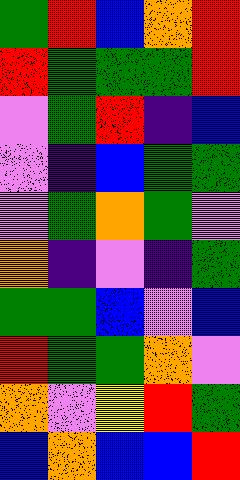[["green", "red", "blue", "orange", "red"], ["red", "green", "green", "green", "red"], ["violet", "green", "red", "indigo", "blue"], ["violet", "indigo", "blue", "green", "green"], ["violet", "green", "orange", "green", "violet"], ["orange", "indigo", "violet", "indigo", "green"], ["green", "green", "blue", "violet", "blue"], ["red", "green", "green", "orange", "violet"], ["orange", "violet", "yellow", "red", "green"], ["blue", "orange", "blue", "blue", "red"]]